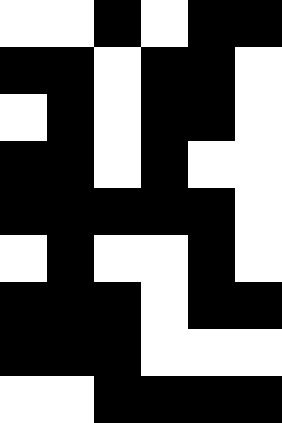[["white", "white", "black", "white", "black", "black"], ["black", "black", "white", "black", "black", "white"], ["white", "black", "white", "black", "black", "white"], ["black", "black", "white", "black", "white", "white"], ["black", "black", "black", "black", "black", "white"], ["white", "black", "white", "white", "black", "white"], ["black", "black", "black", "white", "black", "black"], ["black", "black", "black", "white", "white", "white"], ["white", "white", "black", "black", "black", "black"]]